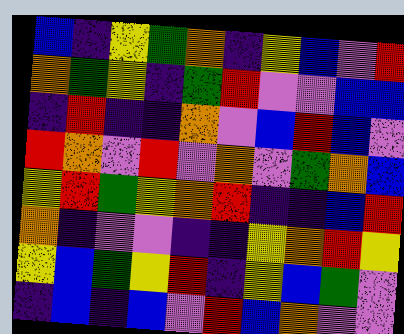[["blue", "indigo", "yellow", "green", "orange", "indigo", "yellow", "blue", "violet", "red"], ["orange", "green", "yellow", "indigo", "green", "red", "violet", "violet", "blue", "blue"], ["indigo", "red", "indigo", "indigo", "orange", "violet", "blue", "red", "blue", "violet"], ["red", "orange", "violet", "red", "violet", "orange", "violet", "green", "orange", "blue"], ["yellow", "red", "green", "yellow", "orange", "red", "indigo", "indigo", "blue", "red"], ["orange", "indigo", "violet", "violet", "indigo", "indigo", "yellow", "orange", "red", "yellow"], ["yellow", "blue", "green", "yellow", "red", "indigo", "yellow", "blue", "green", "violet"], ["indigo", "blue", "indigo", "blue", "violet", "red", "blue", "orange", "violet", "violet"]]